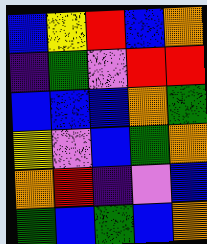[["blue", "yellow", "red", "blue", "orange"], ["indigo", "green", "violet", "red", "red"], ["blue", "blue", "blue", "orange", "green"], ["yellow", "violet", "blue", "green", "orange"], ["orange", "red", "indigo", "violet", "blue"], ["green", "blue", "green", "blue", "orange"]]